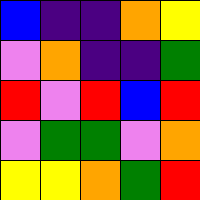[["blue", "indigo", "indigo", "orange", "yellow"], ["violet", "orange", "indigo", "indigo", "green"], ["red", "violet", "red", "blue", "red"], ["violet", "green", "green", "violet", "orange"], ["yellow", "yellow", "orange", "green", "red"]]